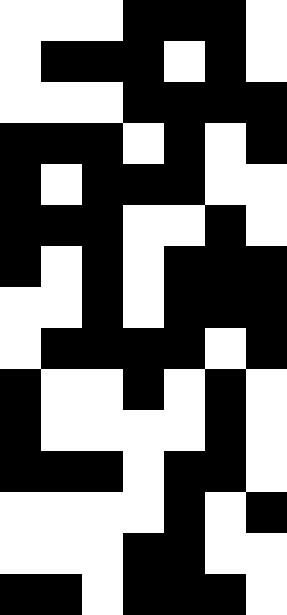[["white", "white", "white", "black", "black", "black", "white"], ["white", "black", "black", "black", "white", "black", "white"], ["white", "white", "white", "black", "black", "black", "black"], ["black", "black", "black", "white", "black", "white", "black"], ["black", "white", "black", "black", "black", "white", "white"], ["black", "black", "black", "white", "white", "black", "white"], ["black", "white", "black", "white", "black", "black", "black"], ["white", "white", "black", "white", "black", "black", "black"], ["white", "black", "black", "black", "black", "white", "black"], ["black", "white", "white", "black", "white", "black", "white"], ["black", "white", "white", "white", "white", "black", "white"], ["black", "black", "black", "white", "black", "black", "white"], ["white", "white", "white", "white", "black", "white", "black"], ["white", "white", "white", "black", "black", "white", "white"], ["black", "black", "white", "black", "black", "black", "white"]]